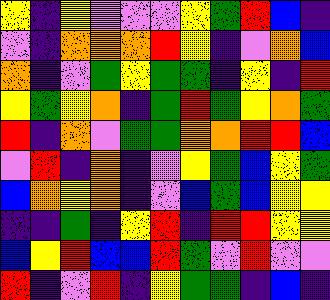[["yellow", "indigo", "yellow", "violet", "violet", "violet", "yellow", "green", "red", "blue", "indigo"], ["violet", "indigo", "orange", "orange", "orange", "red", "yellow", "indigo", "violet", "orange", "blue"], ["orange", "indigo", "violet", "green", "yellow", "green", "green", "indigo", "yellow", "indigo", "red"], ["yellow", "green", "yellow", "orange", "indigo", "green", "red", "green", "yellow", "orange", "green"], ["red", "indigo", "orange", "violet", "green", "green", "orange", "orange", "red", "red", "blue"], ["violet", "red", "indigo", "orange", "indigo", "violet", "yellow", "green", "blue", "yellow", "green"], ["blue", "orange", "yellow", "orange", "indigo", "violet", "blue", "green", "blue", "yellow", "yellow"], ["indigo", "indigo", "green", "indigo", "yellow", "red", "indigo", "red", "red", "yellow", "yellow"], ["blue", "yellow", "red", "blue", "blue", "red", "green", "violet", "red", "violet", "violet"], ["red", "indigo", "violet", "red", "indigo", "yellow", "green", "green", "indigo", "blue", "indigo"]]